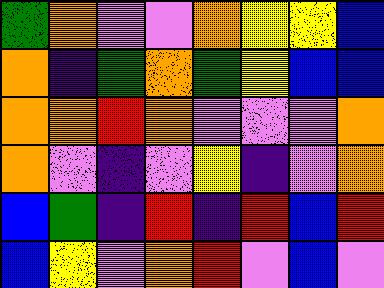[["green", "orange", "violet", "violet", "orange", "yellow", "yellow", "blue"], ["orange", "indigo", "green", "orange", "green", "yellow", "blue", "blue"], ["orange", "orange", "red", "orange", "violet", "violet", "violet", "orange"], ["orange", "violet", "indigo", "violet", "yellow", "indigo", "violet", "orange"], ["blue", "green", "indigo", "red", "indigo", "red", "blue", "red"], ["blue", "yellow", "violet", "orange", "red", "violet", "blue", "violet"]]